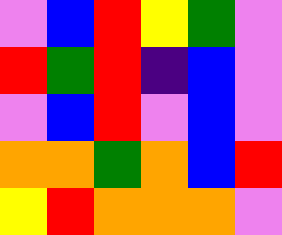[["violet", "blue", "red", "yellow", "green", "violet"], ["red", "green", "red", "indigo", "blue", "violet"], ["violet", "blue", "red", "violet", "blue", "violet"], ["orange", "orange", "green", "orange", "blue", "red"], ["yellow", "red", "orange", "orange", "orange", "violet"]]